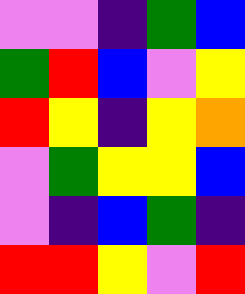[["violet", "violet", "indigo", "green", "blue"], ["green", "red", "blue", "violet", "yellow"], ["red", "yellow", "indigo", "yellow", "orange"], ["violet", "green", "yellow", "yellow", "blue"], ["violet", "indigo", "blue", "green", "indigo"], ["red", "red", "yellow", "violet", "red"]]